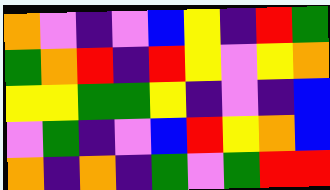[["orange", "violet", "indigo", "violet", "blue", "yellow", "indigo", "red", "green"], ["green", "orange", "red", "indigo", "red", "yellow", "violet", "yellow", "orange"], ["yellow", "yellow", "green", "green", "yellow", "indigo", "violet", "indigo", "blue"], ["violet", "green", "indigo", "violet", "blue", "red", "yellow", "orange", "blue"], ["orange", "indigo", "orange", "indigo", "green", "violet", "green", "red", "red"]]